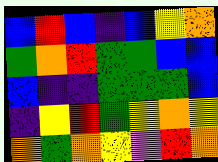[["blue", "red", "blue", "indigo", "blue", "yellow", "orange"], ["green", "orange", "red", "green", "green", "blue", "blue"], ["blue", "indigo", "indigo", "green", "green", "green", "blue"], ["indigo", "yellow", "red", "green", "yellow", "orange", "yellow"], ["orange", "green", "orange", "yellow", "violet", "red", "orange"]]